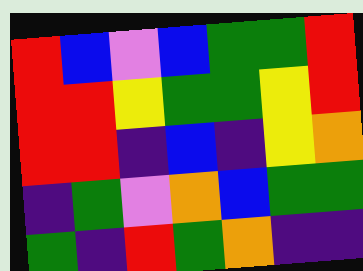[["red", "blue", "violet", "blue", "green", "green", "red"], ["red", "red", "yellow", "green", "green", "yellow", "red"], ["red", "red", "indigo", "blue", "indigo", "yellow", "orange"], ["indigo", "green", "violet", "orange", "blue", "green", "green"], ["green", "indigo", "red", "green", "orange", "indigo", "indigo"]]